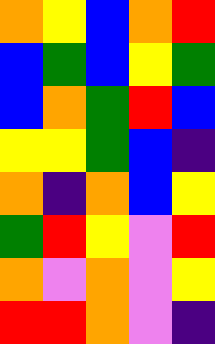[["orange", "yellow", "blue", "orange", "red"], ["blue", "green", "blue", "yellow", "green"], ["blue", "orange", "green", "red", "blue"], ["yellow", "yellow", "green", "blue", "indigo"], ["orange", "indigo", "orange", "blue", "yellow"], ["green", "red", "yellow", "violet", "red"], ["orange", "violet", "orange", "violet", "yellow"], ["red", "red", "orange", "violet", "indigo"]]